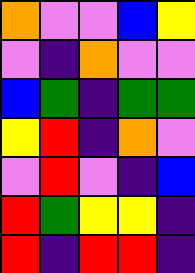[["orange", "violet", "violet", "blue", "yellow"], ["violet", "indigo", "orange", "violet", "violet"], ["blue", "green", "indigo", "green", "green"], ["yellow", "red", "indigo", "orange", "violet"], ["violet", "red", "violet", "indigo", "blue"], ["red", "green", "yellow", "yellow", "indigo"], ["red", "indigo", "red", "red", "indigo"]]